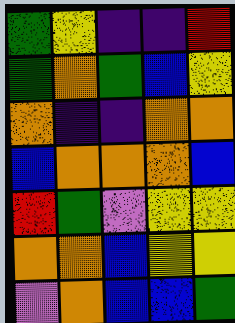[["green", "yellow", "indigo", "indigo", "red"], ["green", "orange", "green", "blue", "yellow"], ["orange", "indigo", "indigo", "orange", "orange"], ["blue", "orange", "orange", "orange", "blue"], ["red", "green", "violet", "yellow", "yellow"], ["orange", "orange", "blue", "yellow", "yellow"], ["violet", "orange", "blue", "blue", "green"]]